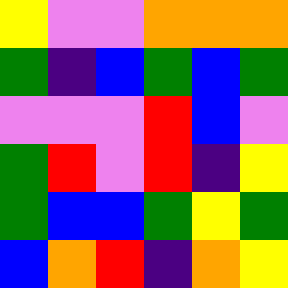[["yellow", "violet", "violet", "orange", "orange", "orange"], ["green", "indigo", "blue", "green", "blue", "green"], ["violet", "violet", "violet", "red", "blue", "violet"], ["green", "red", "violet", "red", "indigo", "yellow"], ["green", "blue", "blue", "green", "yellow", "green"], ["blue", "orange", "red", "indigo", "orange", "yellow"]]